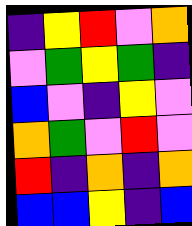[["indigo", "yellow", "red", "violet", "orange"], ["violet", "green", "yellow", "green", "indigo"], ["blue", "violet", "indigo", "yellow", "violet"], ["orange", "green", "violet", "red", "violet"], ["red", "indigo", "orange", "indigo", "orange"], ["blue", "blue", "yellow", "indigo", "blue"]]